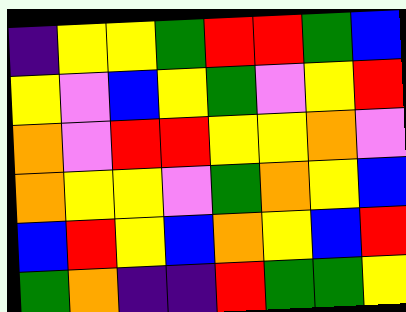[["indigo", "yellow", "yellow", "green", "red", "red", "green", "blue"], ["yellow", "violet", "blue", "yellow", "green", "violet", "yellow", "red"], ["orange", "violet", "red", "red", "yellow", "yellow", "orange", "violet"], ["orange", "yellow", "yellow", "violet", "green", "orange", "yellow", "blue"], ["blue", "red", "yellow", "blue", "orange", "yellow", "blue", "red"], ["green", "orange", "indigo", "indigo", "red", "green", "green", "yellow"]]